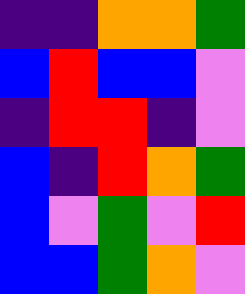[["indigo", "indigo", "orange", "orange", "green"], ["blue", "red", "blue", "blue", "violet"], ["indigo", "red", "red", "indigo", "violet"], ["blue", "indigo", "red", "orange", "green"], ["blue", "violet", "green", "violet", "red"], ["blue", "blue", "green", "orange", "violet"]]